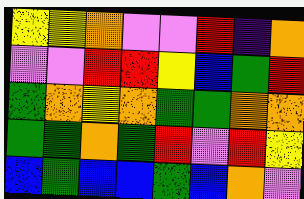[["yellow", "yellow", "orange", "violet", "violet", "red", "indigo", "orange"], ["violet", "violet", "red", "red", "yellow", "blue", "green", "red"], ["green", "orange", "yellow", "orange", "green", "green", "orange", "orange"], ["green", "green", "orange", "green", "red", "violet", "red", "yellow"], ["blue", "green", "blue", "blue", "green", "blue", "orange", "violet"]]